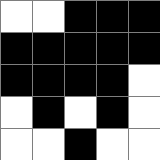[["white", "white", "black", "black", "black"], ["black", "black", "black", "black", "black"], ["black", "black", "black", "black", "white"], ["white", "black", "white", "black", "white"], ["white", "white", "black", "white", "white"]]